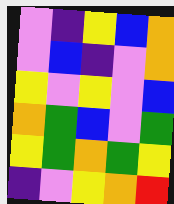[["violet", "indigo", "yellow", "blue", "orange"], ["violet", "blue", "indigo", "violet", "orange"], ["yellow", "violet", "yellow", "violet", "blue"], ["orange", "green", "blue", "violet", "green"], ["yellow", "green", "orange", "green", "yellow"], ["indigo", "violet", "yellow", "orange", "red"]]